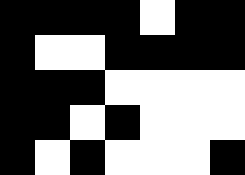[["black", "black", "black", "black", "white", "black", "black"], ["black", "white", "white", "black", "black", "black", "black"], ["black", "black", "black", "white", "white", "white", "white"], ["black", "black", "white", "black", "white", "white", "white"], ["black", "white", "black", "white", "white", "white", "black"]]